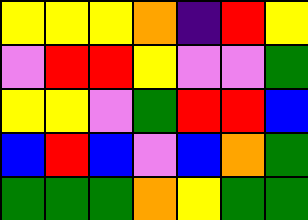[["yellow", "yellow", "yellow", "orange", "indigo", "red", "yellow"], ["violet", "red", "red", "yellow", "violet", "violet", "green"], ["yellow", "yellow", "violet", "green", "red", "red", "blue"], ["blue", "red", "blue", "violet", "blue", "orange", "green"], ["green", "green", "green", "orange", "yellow", "green", "green"]]